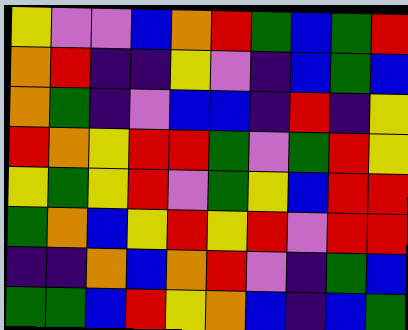[["yellow", "violet", "violet", "blue", "orange", "red", "green", "blue", "green", "red"], ["orange", "red", "indigo", "indigo", "yellow", "violet", "indigo", "blue", "green", "blue"], ["orange", "green", "indigo", "violet", "blue", "blue", "indigo", "red", "indigo", "yellow"], ["red", "orange", "yellow", "red", "red", "green", "violet", "green", "red", "yellow"], ["yellow", "green", "yellow", "red", "violet", "green", "yellow", "blue", "red", "red"], ["green", "orange", "blue", "yellow", "red", "yellow", "red", "violet", "red", "red"], ["indigo", "indigo", "orange", "blue", "orange", "red", "violet", "indigo", "green", "blue"], ["green", "green", "blue", "red", "yellow", "orange", "blue", "indigo", "blue", "green"]]